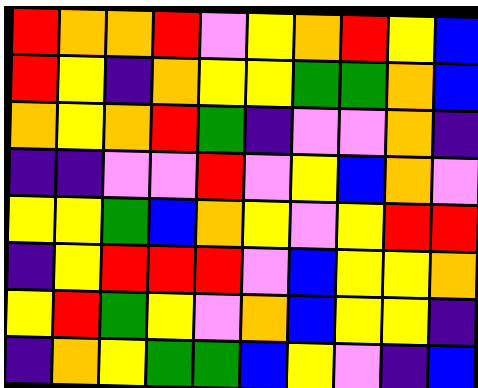[["red", "orange", "orange", "red", "violet", "yellow", "orange", "red", "yellow", "blue"], ["red", "yellow", "indigo", "orange", "yellow", "yellow", "green", "green", "orange", "blue"], ["orange", "yellow", "orange", "red", "green", "indigo", "violet", "violet", "orange", "indigo"], ["indigo", "indigo", "violet", "violet", "red", "violet", "yellow", "blue", "orange", "violet"], ["yellow", "yellow", "green", "blue", "orange", "yellow", "violet", "yellow", "red", "red"], ["indigo", "yellow", "red", "red", "red", "violet", "blue", "yellow", "yellow", "orange"], ["yellow", "red", "green", "yellow", "violet", "orange", "blue", "yellow", "yellow", "indigo"], ["indigo", "orange", "yellow", "green", "green", "blue", "yellow", "violet", "indigo", "blue"]]